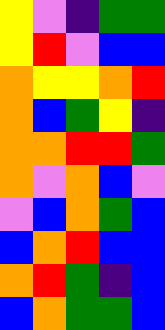[["yellow", "violet", "indigo", "green", "green"], ["yellow", "red", "violet", "blue", "blue"], ["orange", "yellow", "yellow", "orange", "red"], ["orange", "blue", "green", "yellow", "indigo"], ["orange", "orange", "red", "red", "green"], ["orange", "violet", "orange", "blue", "violet"], ["violet", "blue", "orange", "green", "blue"], ["blue", "orange", "red", "blue", "blue"], ["orange", "red", "green", "indigo", "blue"], ["blue", "orange", "green", "green", "blue"]]